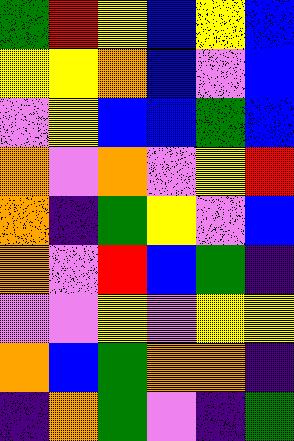[["green", "red", "yellow", "blue", "yellow", "blue"], ["yellow", "yellow", "orange", "blue", "violet", "blue"], ["violet", "yellow", "blue", "blue", "green", "blue"], ["orange", "violet", "orange", "violet", "yellow", "red"], ["orange", "indigo", "green", "yellow", "violet", "blue"], ["orange", "violet", "red", "blue", "green", "indigo"], ["violet", "violet", "yellow", "violet", "yellow", "yellow"], ["orange", "blue", "green", "orange", "orange", "indigo"], ["indigo", "orange", "green", "violet", "indigo", "green"]]